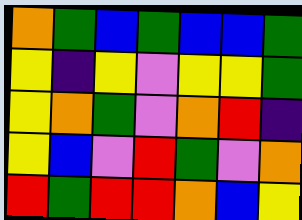[["orange", "green", "blue", "green", "blue", "blue", "green"], ["yellow", "indigo", "yellow", "violet", "yellow", "yellow", "green"], ["yellow", "orange", "green", "violet", "orange", "red", "indigo"], ["yellow", "blue", "violet", "red", "green", "violet", "orange"], ["red", "green", "red", "red", "orange", "blue", "yellow"]]